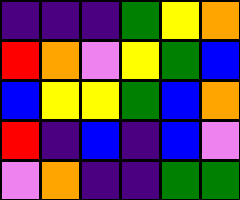[["indigo", "indigo", "indigo", "green", "yellow", "orange"], ["red", "orange", "violet", "yellow", "green", "blue"], ["blue", "yellow", "yellow", "green", "blue", "orange"], ["red", "indigo", "blue", "indigo", "blue", "violet"], ["violet", "orange", "indigo", "indigo", "green", "green"]]